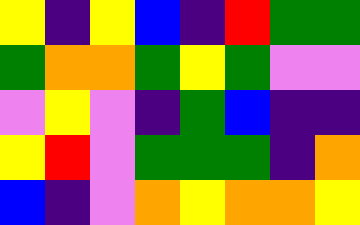[["yellow", "indigo", "yellow", "blue", "indigo", "red", "green", "green"], ["green", "orange", "orange", "green", "yellow", "green", "violet", "violet"], ["violet", "yellow", "violet", "indigo", "green", "blue", "indigo", "indigo"], ["yellow", "red", "violet", "green", "green", "green", "indigo", "orange"], ["blue", "indigo", "violet", "orange", "yellow", "orange", "orange", "yellow"]]